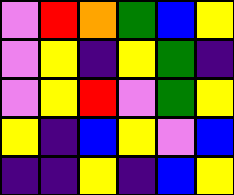[["violet", "red", "orange", "green", "blue", "yellow"], ["violet", "yellow", "indigo", "yellow", "green", "indigo"], ["violet", "yellow", "red", "violet", "green", "yellow"], ["yellow", "indigo", "blue", "yellow", "violet", "blue"], ["indigo", "indigo", "yellow", "indigo", "blue", "yellow"]]